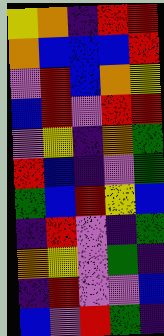[["yellow", "orange", "indigo", "red", "red"], ["orange", "blue", "blue", "blue", "red"], ["violet", "red", "blue", "orange", "yellow"], ["blue", "red", "violet", "red", "red"], ["violet", "yellow", "indigo", "orange", "green"], ["red", "blue", "indigo", "violet", "green"], ["green", "blue", "red", "yellow", "blue"], ["indigo", "red", "violet", "indigo", "green"], ["orange", "yellow", "violet", "green", "indigo"], ["indigo", "red", "violet", "violet", "blue"], ["blue", "violet", "red", "green", "indigo"]]